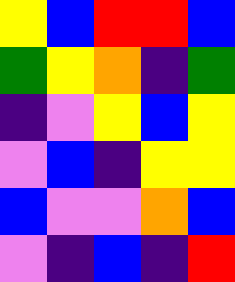[["yellow", "blue", "red", "red", "blue"], ["green", "yellow", "orange", "indigo", "green"], ["indigo", "violet", "yellow", "blue", "yellow"], ["violet", "blue", "indigo", "yellow", "yellow"], ["blue", "violet", "violet", "orange", "blue"], ["violet", "indigo", "blue", "indigo", "red"]]